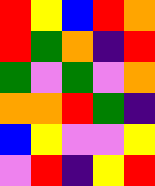[["red", "yellow", "blue", "red", "orange"], ["red", "green", "orange", "indigo", "red"], ["green", "violet", "green", "violet", "orange"], ["orange", "orange", "red", "green", "indigo"], ["blue", "yellow", "violet", "violet", "yellow"], ["violet", "red", "indigo", "yellow", "red"]]